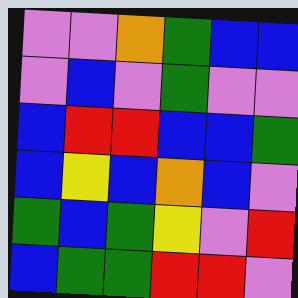[["violet", "violet", "orange", "green", "blue", "blue"], ["violet", "blue", "violet", "green", "violet", "violet"], ["blue", "red", "red", "blue", "blue", "green"], ["blue", "yellow", "blue", "orange", "blue", "violet"], ["green", "blue", "green", "yellow", "violet", "red"], ["blue", "green", "green", "red", "red", "violet"]]